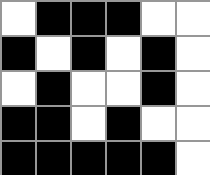[["white", "black", "black", "black", "white", "white"], ["black", "white", "black", "white", "black", "white"], ["white", "black", "white", "white", "black", "white"], ["black", "black", "white", "black", "white", "white"], ["black", "black", "black", "black", "black", "white"]]